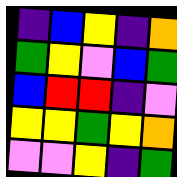[["indigo", "blue", "yellow", "indigo", "orange"], ["green", "yellow", "violet", "blue", "green"], ["blue", "red", "red", "indigo", "violet"], ["yellow", "yellow", "green", "yellow", "orange"], ["violet", "violet", "yellow", "indigo", "green"]]